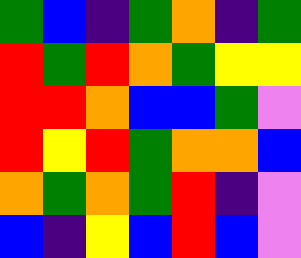[["green", "blue", "indigo", "green", "orange", "indigo", "green"], ["red", "green", "red", "orange", "green", "yellow", "yellow"], ["red", "red", "orange", "blue", "blue", "green", "violet"], ["red", "yellow", "red", "green", "orange", "orange", "blue"], ["orange", "green", "orange", "green", "red", "indigo", "violet"], ["blue", "indigo", "yellow", "blue", "red", "blue", "violet"]]